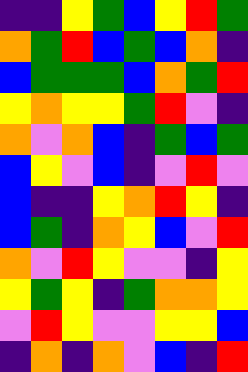[["indigo", "indigo", "yellow", "green", "blue", "yellow", "red", "green"], ["orange", "green", "red", "blue", "green", "blue", "orange", "indigo"], ["blue", "green", "green", "green", "blue", "orange", "green", "red"], ["yellow", "orange", "yellow", "yellow", "green", "red", "violet", "indigo"], ["orange", "violet", "orange", "blue", "indigo", "green", "blue", "green"], ["blue", "yellow", "violet", "blue", "indigo", "violet", "red", "violet"], ["blue", "indigo", "indigo", "yellow", "orange", "red", "yellow", "indigo"], ["blue", "green", "indigo", "orange", "yellow", "blue", "violet", "red"], ["orange", "violet", "red", "yellow", "violet", "violet", "indigo", "yellow"], ["yellow", "green", "yellow", "indigo", "green", "orange", "orange", "yellow"], ["violet", "red", "yellow", "violet", "violet", "yellow", "yellow", "blue"], ["indigo", "orange", "indigo", "orange", "violet", "blue", "indigo", "red"]]